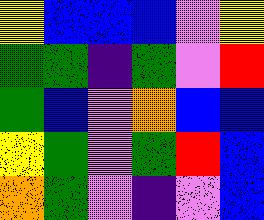[["yellow", "blue", "blue", "blue", "violet", "yellow"], ["green", "green", "indigo", "green", "violet", "red"], ["green", "blue", "violet", "orange", "blue", "blue"], ["yellow", "green", "violet", "green", "red", "blue"], ["orange", "green", "violet", "indigo", "violet", "blue"]]